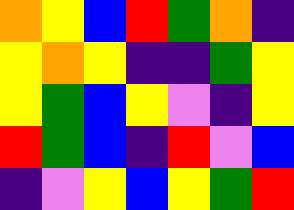[["orange", "yellow", "blue", "red", "green", "orange", "indigo"], ["yellow", "orange", "yellow", "indigo", "indigo", "green", "yellow"], ["yellow", "green", "blue", "yellow", "violet", "indigo", "yellow"], ["red", "green", "blue", "indigo", "red", "violet", "blue"], ["indigo", "violet", "yellow", "blue", "yellow", "green", "red"]]